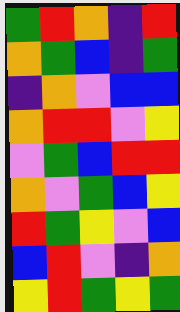[["green", "red", "orange", "indigo", "red"], ["orange", "green", "blue", "indigo", "green"], ["indigo", "orange", "violet", "blue", "blue"], ["orange", "red", "red", "violet", "yellow"], ["violet", "green", "blue", "red", "red"], ["orange", "violet", "green", "blue", "yellow"], ["red", "green", "yellow", "violet", "blue"], ["blue", "red", "violet", "indigo", "orange"], ["yellow", "red", "green", "yellow", "green"]]